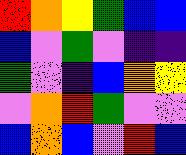[["red", "orange", "yellow", "green", "blue", "blue"], ["blue", "violet", "green", "violet", "indigo", "indigo"], ["green", "violet", "indigo", "blue", "orange", "yellow"], ["violet", "orange", "red", "green", "violet", "violet"], ["blue", "orange", "blue", "violet", "red", "blue"]]